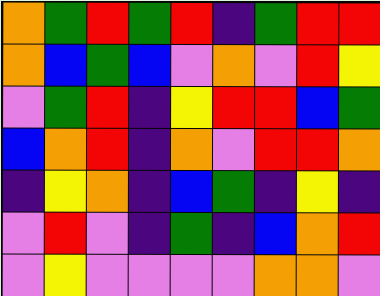[["orange", "green", "red", "green", "red", "indigo", "green", "red", "red"], ["orange", "blue", "green", "blue", "violet", "orange", "violet", "red", "yellow"], ["violet", "green", "red", "indigo", "yellow", "red", "red", "blue", "green"], ["blue", "orange", "red", "indigo", "orange", "violet", "red", "red", "orange"], ["indigo", "yellow", "orange", "indigo", "blue", "green", "indigo", "yellow", "indigo"], ["violet", "red", "violet", "indigo", "green", "indigo", "blue", "orange", "red"], ["violet", "yellow", "violet", "violet", "violet", "violet", "orange", "orange", "violet"]]